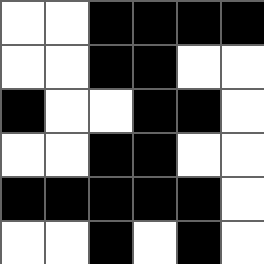[["white", "white", "black", "black", "black", "black"], ["white", "white", "black", "black", "white", "white"], ["black", "white", "white", "black", "black", "white"], ["white", "white", "black", "black", "white", "white"], ["black", "black", "black", "black", "black", "white"], ["white", "white", "black", "white", "black", "white"]]